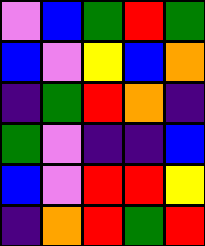[["violet", "blue", "green", "red", "green"], ["blue", "violet", "yellow", "blue", "orange"], ["indigo", "green", "red", "orange", "indigo"], ["green", "violet", "indigo", "indigo", "blue"], ["blue", "violet", "red", "red", "yellow"], ["indigo", "orange", "red", "green", "red"]]